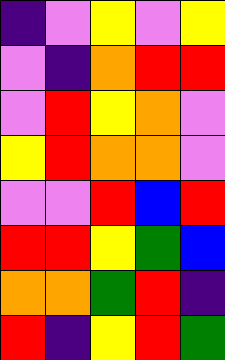[["indigo", "violet", "yellow", "violet", "yellow"], ["violet", "indigo", "orange", "red", "red"], ["violet", "red", "yellow", "orange", "violet"], ["yellow", "red", "orange", "orange", "violet"], ["violet", "violet", "red", "blue", "red"], ["red", "red", "yellow", "green", "blue"], ["orange", "orange", "green", "red", "indigo"], ["red", "indigo", "yellow", "red", "green"]]